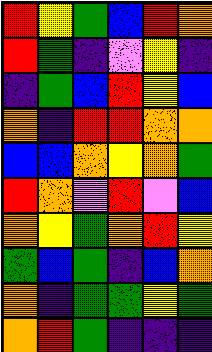[["red", "yellow", "green", "blue", "red", "orange"], ["red", "green", "indigo", "violet", "yellow", "indigo"], ["indigo", "green", "blue", "red", "yellow", "blue"], ["orange", "indigo", "red", "red", "orange", "orange"], ["blue", "blue", "orange", "yellow", "orange", "green"], ["red", "orange", "violet", "red", "violet", "blue"], ["orange", "yellow", "green", "orange", "red", "yellow"], ["green", "blue", "green", "indigo", "blue", "orange"], ["orange", "indigo", "green", "green", "yellow", "green"], ["orange", "red", "green", "indigo", "indigo", "indigo"]]